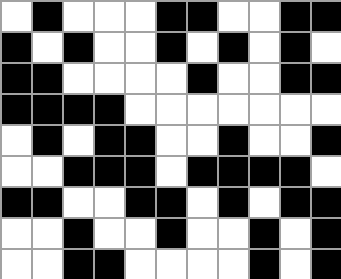[["white", "black", "white", "white", "white", "black", "black", "white", "white", "black", "black"], ["black", "white", "black", "white", "white", "black", "white", "black", "white", "black", "white"], ["black", "black", "white", "white", "white", "white", "black", "white", "white", "black", "black"], ["black", "black", "black", "black", "white", "white", "white", "white", "white", "white", "white"], ["white", "black", "white", "black", "black", "white", "white", "black", "white", "white", "black"], ["white", "white", "black", "black", "black", "white", "black", "black", "black", "black", "white"], ["black", "black", "white", "white", "black", "black", "white", "black", "white", "black", "black"], ["white", "white", "black", "white", "white", "black", "white", "white", "black", "white", "black"], ["white", "white", "black", "black", "white", "white", "white", "white", "black", "white", "black"]]